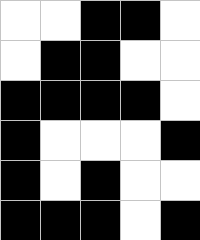[["white", "white", "black", "black", "white"], ["white", "black", "black", "white", "white"], ["black", "black", "black", "black", "white"], ["black", "white", "white", "white", "black"], ["black", "white", "black", "white", "white"], ["black", "black", "black", "white", "black"]]